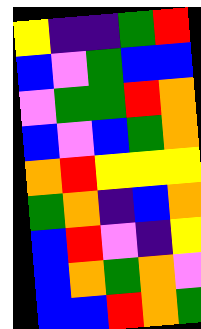[["yellow", "indigo", "indigo", "green", "red"], ["blue", "violet", "green", "blue", "blue"], ["violet", "green", "green", "red", "orange"], ["blue", "violet", "blue", "green", "orange"], ["orange", "red", "yellow", "yellow", "yellow"], ["green", "orange", "indigo", "blue", "orange"], ["blue", "red", "violet", "indigo", "yellow"], ["blue", "orange", "green", "orange", "violet"], ["blue", "blue", "red", "orange", "green"]]